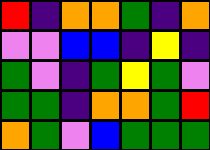[["red", "indigo", "orange", "orange", "green", "indigo", "orange"], ["violet", "violet", "blue", "blue", "indigo", "yellow", "indigo"], ["green", "violet", "indigo", "green", "yellow", "green", "violet"], ["green", "green", "indigo", "orange", "orange", "green", "red"], ["orange", "green", "violet", "blue", "green", "green", "green"]]